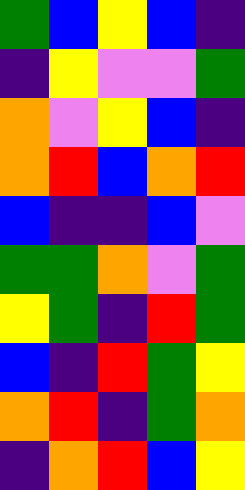[["green", "blue", "yellow", "blue", "indigo"], ["indigo", "yellow", "violet", "violet", "green"], ["orange", "violet", "yellow", "blue", "indigo"], ["orange", "red", "blue", "orange", "red"], ["blue", "indigo", "indigo", "blue", "violet"], ["green", "green", "orange", "violet", "green"], ["yellow", "green", "indigo", "red", "green"], ["blue", "indigo", "red", "green", "yellow"], ["orange", "red", "indigo", "green", "orange"], ["indigo", "orange", "red", "blue", "yellow"]]